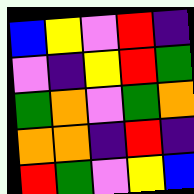[["blue", "yellow", "violet", "red", "indigo"], ["violet", "indigo", "yellow", "red", "green"], ["green", "orange", "violet", "green", "orange"], ["orange", "orange", "indigo", "red", "indigo"], ["red", "green", "violet", "yellow", "blue"]]